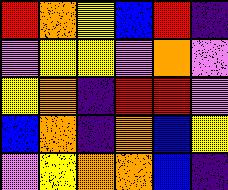[["red", "orange", "yellow", "blue", "red", "indigo"], ["violet", "yellow", "yellow", "violet", "orange", "violet"], ["yellow", "orange", "indigo", "red", "red", "violet"], ["blue", "orange", "indigo", "orange", "blue", "yellow"], ["violet", "yellow", "orange", "orange", "blue", "indigo"]]